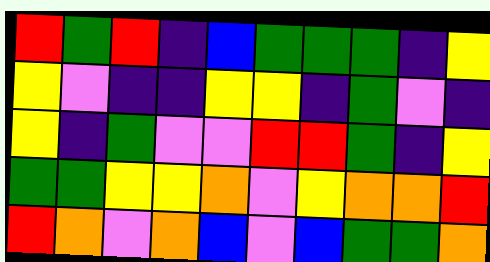[["red", "green", "red", "indigo", "blue", "green", "green", "green", "indigo", "yellow"], ["yellow", "violet", "indigo", "indigo", "yellow", "yellow", "indigo", "green", "violet", "indigo"], ["yellow", "indigo", "green", "violet", "violet", "red", "red", "green", "indigo", "yellow"], ["green", "green", "yellow", "yellow", "orange", "violet", "yellow", "orange", "orange", "red"], ["red", "orange", "violet", "orange", "blue", "violet", "blue", "green", "green", "orange"]]